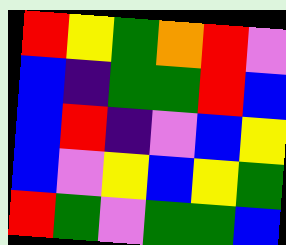[["red", "yellow", "green", "orange", "red", "violet"], ["blue", "indigo", "green", "green", "red", "blue"], ["blue", "red", "indigo", "violet", "blue", "yellow"], ["blue", "violet", "yellow", "blue", "yellow", "green"], ["red", "green", "violet", "green", "green", "blue"]]